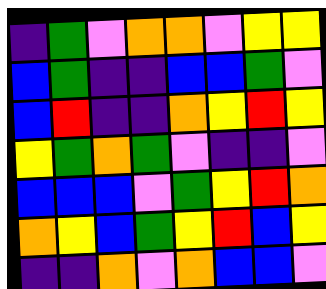[["indigo", "green", "violet", "orange", "orange", "violet", "yellow", "yellow"], ["blue", "green", "indigo", "indigo", "blue", "blue", "green", "violet"], ["blue", "red", "indigo", "indigo", "orange", "yellow", "red", "yellow"], ["yellow", "green", "orange", "green", "violet", "indigo", "indigo", "violet"], ["blue", "blue", "blue", "violet", "green", "yellow", "red", "orange"], ["orange", "yellow", "blue", "green", "yellow", "red", "blue", "yellow"], ["indigo", "indigo", "orange", "violet", "orange", "blue", "blue", "violet"]]